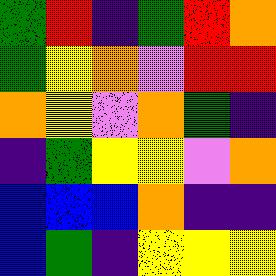[["green", "red", "indigo", "green", "red", "orange"], ["green", "yellow", "orange", "violet", "red", "red"], ["orange", "yellow", "violet", "orange", "green", "indigo"], ["indigo", "green", "yellow", "yellow", "violet", "orange"], ["blue", "blue", "blue", "orange", "indigo", "indigo"], ["blue", "green", "indigo", "yellow", "yellow", "yellow"]]